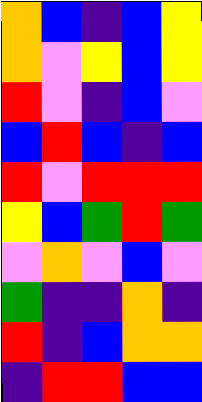[["orange", "blue", "indigo", "blue", "yellow"], ["orange", "violet", "yellow", "blue", "yellow"], ["red", "violet", "indigo", "blue", "violet"], ["blue", "red", "blue", "indigo", "blue"], ["red", "violet", "red", "red", "red"], ["yellow", "blue", "green", "red", "green"], ["violet", "orange", "violet", "blue", "violet"], ["green", "indigo", "indigo", "orange", "indigo"], ["red", "indigo", "blue", "orange", "orange"], ["indigo", "red", "red", "blue", "blue"]]